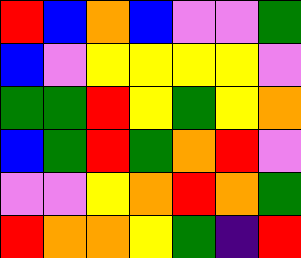[["red", "blue", "orange", "blue", "violet", "violet", "green"], ["blue", "violet", "yellow", "yellow", "yellow", "yellow", "violet"], ["green", "green", "red", "yellow", "green", "yellow", "orange"], ["blue", "green", "red", "green", "orange", "red", "violet"], ["violet", "violet", "yellow", "orange", "red", "orange", "green"], ["red", "orange", "orange", "yellow", "green", "indigo", "red"]]